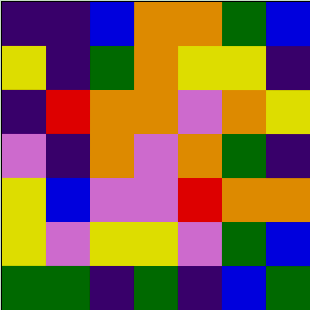[["indigo", "indigo", "blue", "orange", "orange", "green", "blue"], ["yellow", "indigo", "green", "orange", "yellow", "yellow", "indigo"], ["indigo", "red", "orange", "orange", "violet", "orange", "yellow"], ["violet", "indigo", "orange", "violet", "orange", "green", "indigo"], ["yellow", "blue", "violet", "violet", "red", "orange", "orange"], ["yellow", "violet", "yellow", "yellow", "violet", "green", "blue"], ["green", "green", "indigo", "green", "indigo", "blue", "green"]]